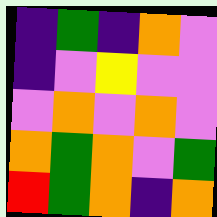[["indigo", "green", "indigo", "orange", "violet"], ["indigo", "violet", "yellow", "violet", "violet"], ["violet", "orange", "violet", "orange", "violet"], ["orange", "green", "orange", "violet", "green"], ["red", "green", "orange", "indigo", "orange"]]